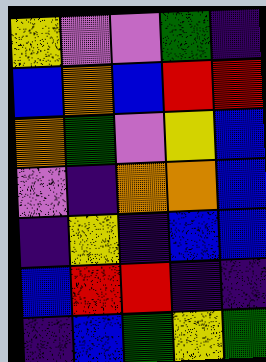[["yellow", "violet", "violet", "green", "indigo"], ["blue", "orange", "blue", "red", "red"], ["orange", "green", "violet", "yellow", "blue"], ["violet", "indigo", "orange", "orange", "blue"], ["indigo", "yellow", "indigo", "blue", "blue"], ["blue", "red", "red", "indigo", "indigo"], ["indigo", "blue", "green", "yellow", "green"]]